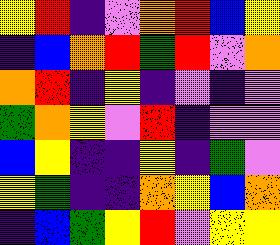[["yellow", "red", "indigo", "violet", "orange", "red", "blue", "yellow"], ["indigo", "blue", "orange", "red", "green", "red", "violet", "orange"], ["orange", "red", "indigo", "yellow", "indigo", "violet", "indigo", "violet"], ["green", "orange", "yellow", "violet", "red", "indigo", "violet", "violet"], ["blue", "yellow", "indigo", "indigo", "yellow", "indigo", "green", "violet"], ["yellow", "green", "indigo", "indigo", "orange", "yellow", "blue", "orange"], ["indigo", "blue", "green", "yellow", "red", "violet", "yellow", "yellow"]]